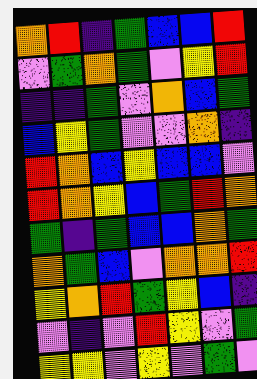[["orange", "red", "indigo", "green", "blue", "blue", "red"], ["violet", "green", "orange", "green", "violet", "yellow", "red"], ["indigo", "indigo", "green", "violet", "orange", "blue", "green"], ["blue", "yellow", "green", "violet", "violet", "orange", "indigo"], ["red", "orange", "blue", "yellow", "blue", "blue", "violet"], ["red", "orange", "yellow", "blue", "green", "red", "orange"], ["green", "indigo", "green", "blue", "blue", "orange", "green"], ["orange", "green", "blue", "violet", "orange", "orange", "red"], ["yellow", "orange", "red", "green", "yellow", "blue", "indigo"], ["violet", "indigo", "violet", "red", "yellow", "violet", "green"], ["yellow", "yellow", "violet", "yellow", "violet", "green", "violet"]]